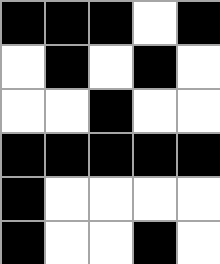[["black", "black", "black", "white", "black"], ["white", "black", "white", "black", "white"], ["white", "white", "black", "white", "white"], ["black", "black", "black", "black", "black"], ["black", "white", "white", "white", "white"], ["black", "white", "white", "black", "white"]]